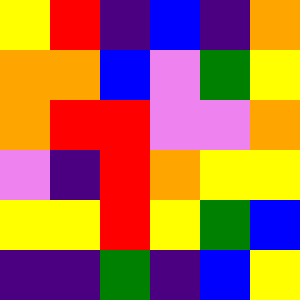[["yellow", "red", "indigo", "blue", "indigo", "orange"], ["orange", "orange", "blue", "violet", "green", "yellow"], ["orange", "red", "red", "violet", "violet", "orange"], ["violet", "indigo", "red", "orange", "yellow", "yellow"], ["yellow", "yellow", "red", "yellow", "green", "blue"], ["indigo", "indigo", "green", "indigo", "blue", "yellow"]]